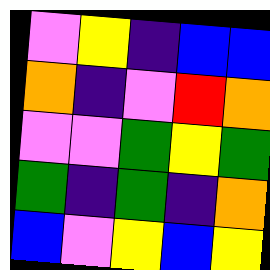[["violet", "yellow", "indigo", "blue", "blue"], ["orange", "indigo", "violet", "red", "orange"], ["violet", "violet", "green", "yellow", "green"], ["green", "indigo", "green", "indigo", "orange"], ["blue", "violet", "yellow", "blue", "yellow"]]